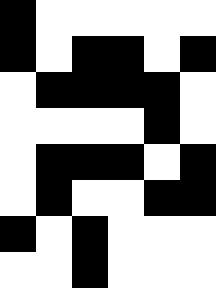[["black", "white", "white", "white", "white", "white"], ["black", "white", "black", "black", "white", "black"], ["white", "black", "black", "black", "black", "white"], ["white", "white", "white", "white", "black", "white"], ["white", "black", "black", "black", "white", "black"], ["white", "black", "white", "white", "black", "black"], ["black", "white", "black", "white", "white", "white"], ["white", "white", "black", "white", "white", "white"]]